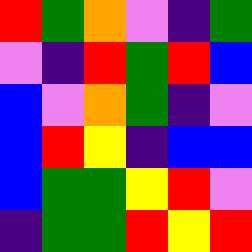[["red", "green", "orange", "violet", "indigo", "green"], ["violet", "indigo", "red", "green", "red", "blue"], ["blue", "violet", "orange", "green", "indigo", "violet"], ["blue", "red", "yellow", "indigo", "blue", "blue"], ["blue", "green", "green", "yellow", "red", "violet"], ["indigo", "green", "green", "red", "yellow", "red"]]